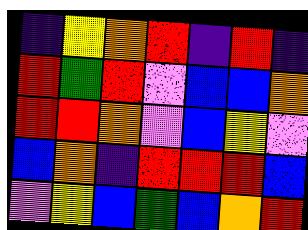[["indigo", "yellow", "orange", "red", "indigo", "red", "indigo"], ["red", "green", "red", "violet", "blue", "blue", "orange"], ["red", "red", "orange", "violet", "blue", "yellow", "violet"], ["blue", "orange", "indigo", "red", "red", "red", "blue"], ["violet", "yellow", "blue", "green", "blue", "orange", "red"]]